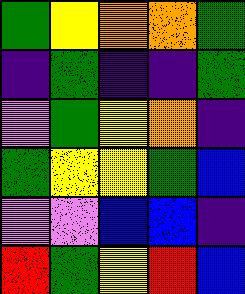[["green", "yellow", "orange", "orange", "green"], ["indigo", "green", "indigo", "indigo", "green"], ["violet", "green", "yellow", "orange", "indigo"], ["green", "yellow", "yellow", "green", "blue"], ["violet", "violet", "blue", "blue", "indigo"], ["red", "green", "yellow", "red", "blue"]]